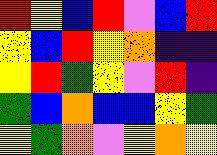[["red", "yellow", "blue", "red", "violet", "blue", "red"], ["yellow", "blue", "red", "yellow", "orange", "indigo", "indigo"], ["yellow", "red", "green", "yellow", "violet", "red", "indigo"], ["green", "blue", "orange", "blue", "blue", "yellow", "green"], ["yellow", "green", "orange", "violet", "yellow", "orange", "yellow"]]